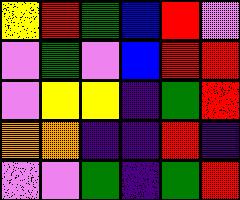[["yellow", "red", "green", "blue", "red", "violet"], ["violet", "green", "violet", "blue", "red", "red"], ["violet", "yellow", "yellow", "indigo", "green", "red"], ["orange", "orange", "indigo", "indigo", "red", "indigo"], ["violet", "violet", "green", "indigo", "green", "red"]]